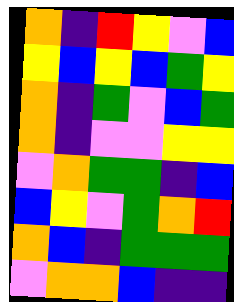[["orange", "indigo", "red", "yellow", "violet", "blue"], ["yellow", "blue", "yellow", "blue", "green", "yellow"], ["orange", "indigo", "green", "violet", "blue", "green"], ["orange", "indigo", "violet", "violet", "yellow", "yellow"], ["violet", "orange", "green", "green", "indigo", "blue"], ["blue", "yellow", "violet", "green", "orange", "red"], ["orange", "blue", "indigo", "green", "green", "green"], ["violet", "orange", "orange", "blue", "indigo", "indigo"]]